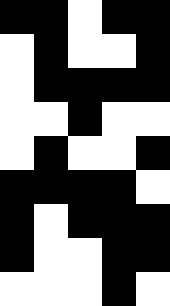[["black", "black", "white", "black", "black"], ["white", "black", "white", "white", "black"], ["white", "black", "black", "black", "black"], ["white", "white", "black", "white", "white"], ["white", "black", "white", "white", "black"], ["black", "black", "black", "black", "white"], ["black", "white", "black", "black", "black"], ["black", "white", "white", "black", "black"], ["white", "white", "white", "black", "white"]]